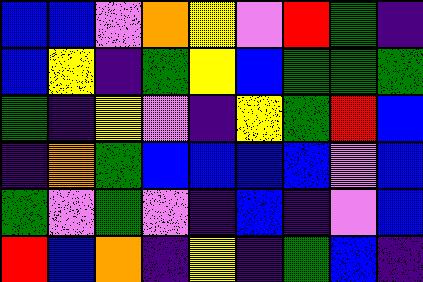[["blue", "blue", "violet", "orange", "yellow", "violet", "red", "green", "indigo"], ["blue", "yellow", "indigo", "green", "yellow", "blue", "green", "green", "green"], ["green", "indigo", "yellow", "violet", "indigo", "yellow", "green", "red", "blue"], ["indigo", "orange", "green", "blue", "blue", "blue", "blue", "violet", "blue"], ["green", "violet", "green", "violet", "indigo", "blue", "indigo", "violet", "blue"], ["red", "blue", "orange", "indigo", "yellow", "indigo", "green", "blue", "indigo"]]